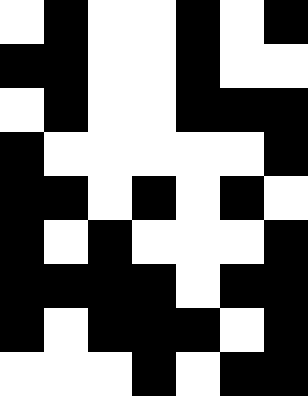[["white", "black", "white", "white", "black", "white", "black"], ["black", "black", "white", "white", "black", "white", "white"], ["white", "black", "white", "white", "black", "black", "black"], ["black", "white", "white", "white", "white", "white", "black"], ["black", "black", "white", "black", "white", "black", "white"], ["black", "white", "black", "white", "white", "white", "black"], ["black", "black", "black", "black", "white", "black", "black"], ["black", "white", "black", "black", "black", "white", "black"], ["white", "white", "white", "black", "white", "black", "black"]]